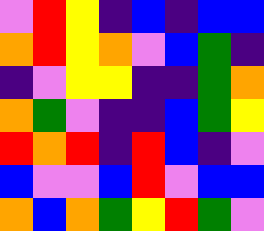[["violet", "red", "yellow", "indigo", "blue", "indigo", "blue", "blue"], ["orange", "red", "yellow", "orange", "violet", "blue", "green", "indigo"], ["indigo", "violet", "yellow", "yellow", "indigo", "indigo", "green", "orange"], ["orange", "green", "violet", "indigo", "indigo", "blue", "green", "yellow"], ["red", "orange", "red", "indigo", "red", "blue", "indigo", "violet"], ["blue", "violet", "violet", "blue", "red", "violet", "blue", "blue"], ["orange", "blue", "orange", "green", "yellow", "red", "green", "violet"]]